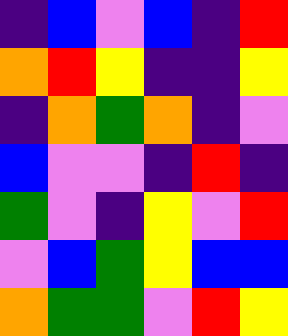[["indigo", "blue", "violet", "blue", "indigo", "red"], ["orange", "red", "yellow", "indigo", "indigo", "yellow"], ["indigo", "orange", "green", "orange", "indigo", "violet"], ["blue", "violet", "violet", "indigo", "red", "indigo"], ["green", "violet", "indigo", "yellow", "violet", "red"], ["violet", "blue", "green", "yellow", "blue", "blue"], ["orange", "green", "green", "violet", "red", "yellow"]]